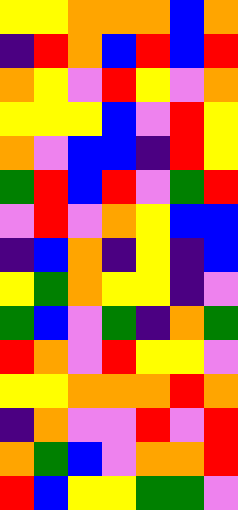[["yellow", "yellow", "orange", "orange", "orange", "blue", "orange"], ["indigo", "red", "orange", "blue", "red", "blue", "red"], ["orange", "yellow", "violet", "red", "yellow", "violet", "orange"], ["yellow", "yellow", "yellow", "blue", "violet", "red", "yellow"], ["orange", "violet", "blue", "blue", "indigo", "red", "yellow"], ["green", "red", "blue", "red", "violet", "green", "red"], ["violet", "red", "violet", "orange", "yellow", "blue", "blue"], ["indigo", "blue", "orange", "indigo", "yellow", "indigo", "blue"], ["yellow", "green", "orange", "yellow", "yellow", "indigo", "violet"], ["green", "blue", "violet", "green", "indigo", "orange", "green"], ["red", "orange", "violet", "red", "yellow", "yellow", "violet"], ["yellow", "yellow", "orange", "orange", "orange", "red", "orange"], ["indigo", "orange", "violet", "violet", "red", "violet", "red"], ["orange", "green", "blue", "violet", "orange", "orange", "red"], ["red", "blue", "yellow", "yellow", "green", "green", "violet"]]